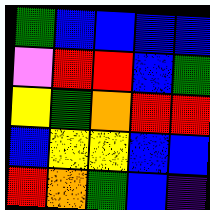[["green", "blue", "blue", "blue", "blue"], ["violet", "red", "red", "blue", "green"], ["yellow", "green", "orange", "red", "red"], ["blue", "yellow", "yellow", "blue", "blue"], ["red", "orange", "green", "blue", "indigo"]]